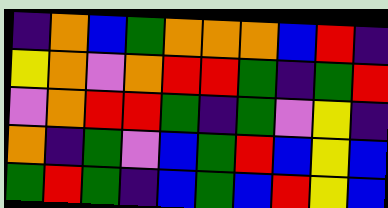[["indigo", "orange", "blue", "green", "orange", "orange", "orange", "blue", "red", "indigo"], ["yellow", "orange", "violet", "orange", "red", "red", "green", "indigo", "green", "red"], ["violet", "orange", "red", "red", "green", "indigo", "green", "violet", "yellow", "indigo"], ["orange", "indigo", "green", "violet", "blue", "green", "red", "blue", "yellow", "blue"], ["green", "red", "green", "indigo", "blue", "green", "blue", "red", "yellow", "blue"]]